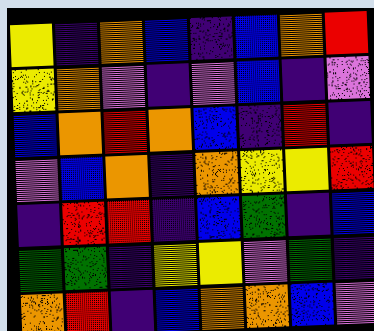[["yellow", "indigo", "orange", "blue", "indigo", "blue", "orange", "red"], ["yellow", "orange", "violet", "indigo", "violet", "blue", "indigo", "violet"], ["blue", "orange", "red", "orange", "blue", "indigo", "red", "indigo"], ["violet", "blue", "orange", "indigo", "orange", "yellow", "yellow", "red"], ["indigo", "red", "red", "indigo", "blue", "green", "indigo", "blue"], ["green", "green", "indigo", "yellow", "yellow", "violet", "green", "indigo"], ["orange", "red", "indigo", "blue", "orange", "orange", "blue", "violet"]]